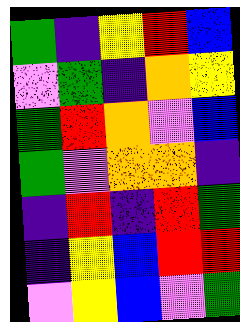[["green", "indigo", "yellow", "red", "blue"], ["violet", "green", "indigo", "orange", "yellow"], ["green", "red", "orange", "violet", "blue"], ["green", "violet", "orange", "orange", "indigo"], ["indigo", "red", "indigo", "red", "green"], ["indigo", "yellow", "blue", "red", "red"], ["violet", "yellow", "blue", "violet", "green"]]